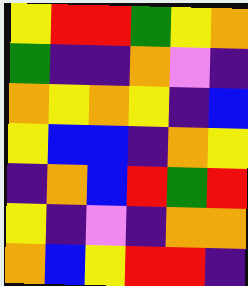[["yellow", "red", "red", "green", "yellow", "orange"], ["green", "indigo", "indigo", "orange", "violet", "indigo"], ["orange", "yellow", "orange", "yellow", "indigo", "blue"], ["yellow", "blue", "blue", "indigo", "orange", "yellow"], ["indigo", "orange", "blue", "red", "green", "red"], ["yellow", "indigo", "violet", "indigo", "orange", "orange"], ["orange", "blue", "yellow", "red", "red", "indigo"]]